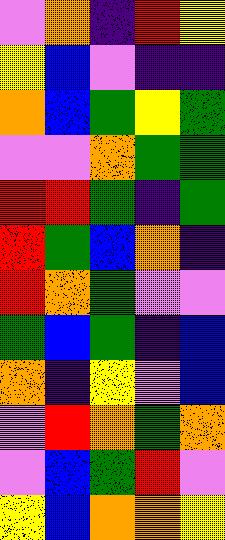[["violet", "orange", "indigo", "red", "yellow"], ["yellow", "blue", "violet", "indigo", "indigo"], ["orange", "blue", "green", "yellow", "green"], ["violet", "violet", "orange", "green", "green"], ["red", "red", "green", "indigo", "green"], ["red", "green", "blue", "orange", "indigo"], ["red", "orange", "green", "violet", "violet"], ["green", "blue", "green", "indigo", "blue"], ["orange", "indigo", "yellow", "violet", "blue"], ["violet", "red", "orange", "green", "orange"], ["violet", "blue", "green", "red", "violet"], ["yellow", "blue", "orange", "orange", "yellow"]]